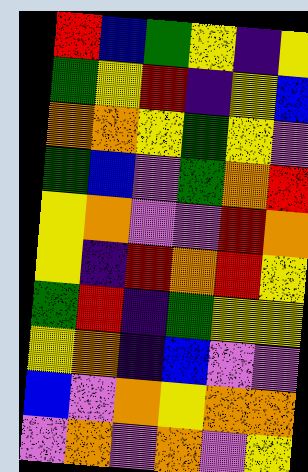[["red", "blue", "green", "yellow", "indigo", "yellow"], ["green", "yellow", "red", "indigo", "yellow", "blue"], ["orange", "orange", "yellow", "green", "yellow", "violet"], ["green", "blue", "violet", "green", "orange", "red"], ["yellow", "orange", "violet", "violet", "red", "orange"], ["yellow", "indigo", "red", "orange", "red", "yellow"], ["green", "red", "indigo", "green", "yellow", "yellow"], ["yellow", "orange", "indigo", "blue", "violet", "violet"], ["blue", "violet", "orange", "yellow", "orange", "orange"], ["violet", "orange", "violet", "orange", "violet", "yellow"]]